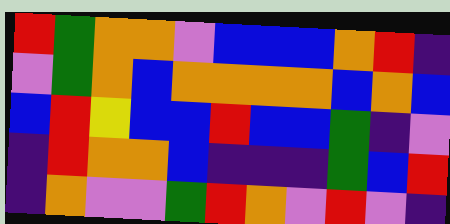[["red", "green", "orange", "orange", "violet", "blue", "blue", "blue", "orange", "red", "indigo"], ["violet", "green", "orange", "blue", "orange", "orange", "orange", "orange", "blue", "orange", "blue"], ["blue", "red", "yellow", "blue", "blue", "red", "blue", "blue", "green", "indigo", "violet"], ["indigo", "red", "orange", "orange", "blue", "indigo", "indigo", "indigo", "green", "blue", "red"], ["indigo", "orange", "violet", "violet", "green", "red", "orange", "violet", "red", "violet", "indigo"]]